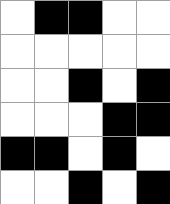[["white", "black", "black", "white", "white"], ["white", "white", "white", "white", "white"], ["white", "white", "black", "white", "black"], ["white", "white", "white", "black", "black"], ["black", "black", "white", "black", "white"], ["white", "white", "black", "white", "black"]]